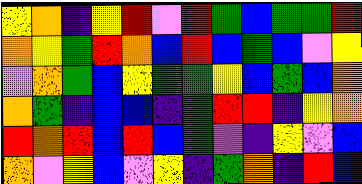[["yellow", "orange", "indigo", "yellow", "red", "violet", "red", "green", "blue", "green", "green", "red"], ["orange", "yellow", "green", "red", "orange", "blue", "red", "blue", "green", "blue", "violet", "yellow"], ["violet", "orange", "green", "blue", "yellow", "green", "green", "yellow", "blue", "green", "blue", "orange"], ["orange", "green", "indigo", "blue", "blue", "indigo", "green", "red", "red", "indigo", "yellow", "orange"], ["red", "orange", "red", "blue", "red", "blue", "green", "violet", "indigo", "yellow", "violet", "blue"], ["orange", "violet", "yellow", "blue", "violet", "yellow", "indigo", "green", "orange", "indigo", "red", "blue"]]